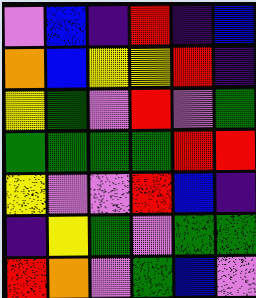[["violet", "blue", "indigo", "red", "indigo", "blue"], ["orange", "blue", "yellow", "yellow", "red", "indigo"], ["yellow", "green", "violet", "red", "violet", "green"], ["green", "green", "green", "green", "red", "red"], ["yellow", "violet", "violet", "red", "blue", "indigo"], ["indigo", "yellow", "green", "violet", "green", "green"], ["red", "orange", "violet", "green", "blue", "violet"]]